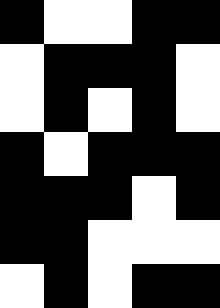[["black", "white", "white", "black", "black"], ["white", "black", "black", "black", "white"], ["white", "black", "white", "black", "white"], ["black", "white", "black", "black", "black"], ["black", "black", "black", "white", "black"], ["black", "black", "white", "white", "white"], ["white", "black", "white", "black", "black"]]